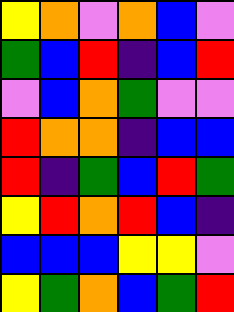[["yellow", "orange", "violet", "orange", "blue", "violet"], ["green", "blue", "red", "indigo", "blue", "red"], ["violet", "blue", "orange", "green", "violet", "violet"], ["red", "orange", "orange", "indigo", "blue", "blue"], ["red", "indigo", "green", "blue", "red", "green"], ["yellow", "red", "orange", "red", "blue", "indigo"], ["blue", "blue", "blue", "yellow", "yellow", "violet"], ["yellow", "green", "orange", "blue", "green", "red"]]